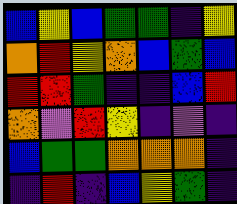[["blue", "yellow", "blue", "green", "green", "indigo", "yellow"], ["orange", "red", "yellow", "orange", "blue", "green", "blue"], ["red", "red", "green", "indigo", "indigo", "blue", "red"], ["orange", "violet", "red", "yellow", "indigo", "violet", "indigo"], ["blue", "green", "green", "orange", "orange", "orange", "indigo"], ["indigo", "red", "indigo", "blue", "yellow", "green", "indigo"]]